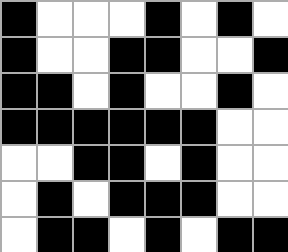[["black", "white", "white", "white", "black", "white", "black", "white"], ["black", "white", "white", "black", "black", "white", "white", "black"], ["black", "black", "white", "black", "white", "white", "black", "white"], ["black", "black", "black", "black", "black", "black", "white", "white"], ["white", "white", "black", "black", "white", "black", "white", "white"], ["white", "black", "white", "black", "black", "black", "white", "white"], ["white", "black", "black", "white", "black", "white", "black", "black"]]